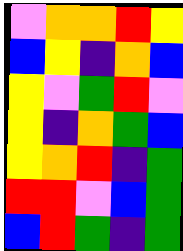[["violet", "orange", "orange", "red", "yellow"], ["blue", "yellow", "indigo", "orange", "blue"], ["yellow", "violet", "green", "red", "violet"], ["yellow", "indigo", "orange", "green", "blue"], ["yellow", "orange", "red", "indigo", "green"], ["red", "red", "violet", "blue", "green"], ["blue", "red", "green", "indigo", "green"]]